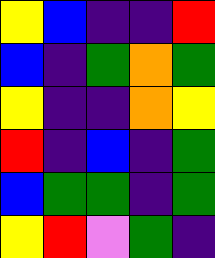[["yellow", "blue", "indigo", "indigo", "red"], ["blue", "indigo", "green", "orange", "green"], ["yellow", "indigo", "indigo", "orange", "yellow"], ["red", "indigo", "blue", "indigo", "green"], ["blue", "green", "green", "indigo", "green"], ["yellow", "red", "violet", "green", "indigo"]]